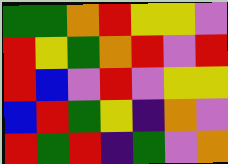[["green", "green", "orange", "red", "yellow", "yellow", "violet"], ["red", "yellow", "green", "orange", "red", "violet", "red"], ["red", "blue", "violet", "red", "violet", "yellow", "yellow"], ["blue", "red", "green", "yellow", "indigo", "orange", "violet"], ["red", "green", "red", "indigo", "green", "violet", "orange"]]